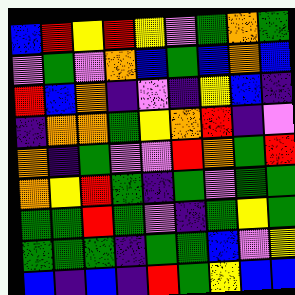[["blue", "red", "yellow", "red", "yellow", "violet", "green", "orange", "green"], ["violet", "green", "violet", "orange", "blue", "green", "blue", "orange", "blue"], ["red", "blue", "orange", "indigo", "violet", "indigo", "yellow", "blue", "indigo"], ["indigo", "orange", "orange", "green", "yellow", "orange", "red", "indigo", "violet"], ["orange", "indigo", "green", "violet", "violet", "red", "orange", "green", "red"], ["orange", "yellow", "red", "green", "indigo", "green", "violet", "green", "green"], ["green", "green", "red", "green", "violet", "indigo", "green", "yellow", "green"], ["green", "green", "green", "indigo", "green", "green", "blue", "violet", "yellow"], ["blue", "indigo", "blue", "indigo", "red", "green", "yellow", "blue", "blue"]]